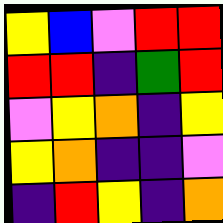[["yellow", "blue", "violet", "red", "red"], ["red", "red", "indigo", "green", "red"], ["violet", "yellow", "orange", "indigo", "yellow"], ["yellow", "orange", "indigo", "indigo", "violet"], ["indigo", "red", "yellow", "indigo", "orange"]]